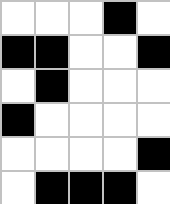[["white", "white", "white", "black", "white"], ["black", "black", "white", "white", "black"], ["white", "black", "white", "white", "white"], ["black", "white", "white", "white", "white"], ["white", "white", "white", "white", "black"], ["white", "black", "black", "black", "white"]]